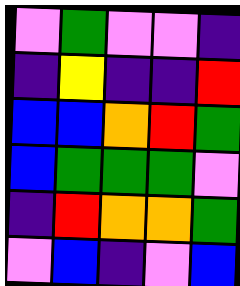[["violet", "green", "violet", "violet", "indigo"], ["indigo", "yellow", "indigo", "indigo", "red"], ["blue", "blue", "orange", "red", "green"], ["blue", "green", "green", "green", "violet"], ["indigo", "red", "orange", "orange", "green"], ["violet", "blue", "indigo", "violet", "blue"]]